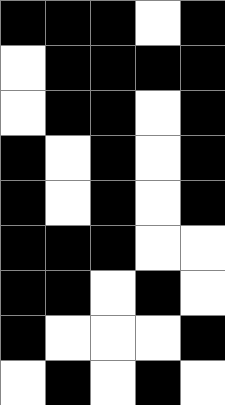[["black", "black", "black", "white", "black"], ["white", "black", "black", "black", "black"], ["white", "black", "black", "white", "black"], ["black", "white", "black", "white", "black"], ["black", "white", "black", "white", "black"], ["black", "black", "black", "white", "white"], ["black", "black", "white", "black", "white"], ["black", "white", "white", "white", "black"], ["white", "black", "white", "black", "white"]]